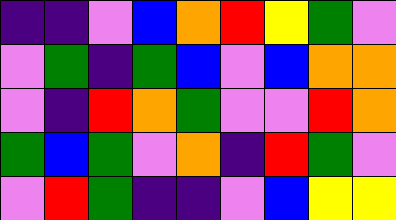[["indigo", "indigo", "violet", "blue", "orange", "red", "yellow", "green", "violet"], ["violet", "green", "indigo", "green", "blue", "violet", "blue", "orange", "orange"], ["violet", "indigo", "red", "orange", "green", "violet", "violet", "red", "orange"], ["green", "blue", "green", "violet", "orange", "indigo", "red", "green", "violet"], ["violet", "red", "green", "indigo", "indigo", "violet", "blue", "yellow", "yellow"]]